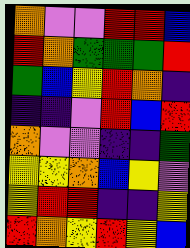[["orange", "violet", "violet", "red", "red", "blue"], ["red", "orange", "green", "green", "green", "red"], ["green", "blue", "yellow", "red", "orange", "indigo"], ["indigo", "indigo", "violet", "red", "blue", "red"], ["orange", "violet", "violet", "indigo", "indigo", "green"], ["yellow", "yellow", "orange", "blue", "yellow", "violet"], ["yellow", "red", "red", "indigo", "indigo", "yellow"], ["red", "orange", "yellow", "red", "yellow", "blue"]]